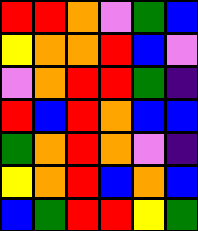[["red", "red", "orange", "violet", "green", "blue"], ["yellow", "orange", "orange", "red", "blue", "violet"], ["violet", "orange", "red", "red", "green", "indigo"], ["red", "blue", "red", "orange", "blue", "blue"], ["green", "orange", "red", "orange", "violet", "indigo"], ["yellow", "orange", "red", "blue", "orange", "blue"], ["blue", "green", "red", "red", "yellow", "green"]]